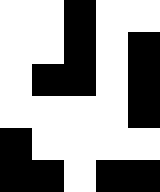[["white", "white", "black", "white", "white"], ["white", "white", "black", "white", "black"], ["white", "black", "black", "white", "black"], ["white", "white", "white", "white", "black"], ["black", "white", "white", "white", "white"], ["black", "black", "white", "black", "black"]]